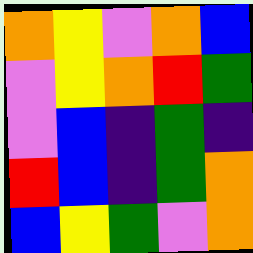[["orange", "yellow", "violet", "orange", "blue"], ["violet", "yellow", "orange", "red", "green"], ["violet", "blue", "indigo", "green", "indigo"], ["red", "blue", "indigo", "green", "orange"], ["blue", "yellow", "green", "violet", "orange"]]